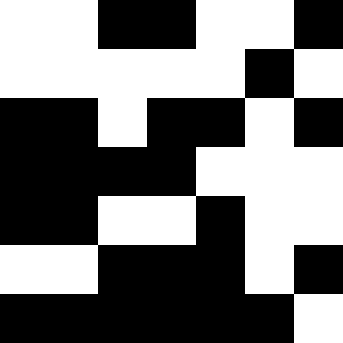[["white", "white", "black", "black", "white", "white", "black"], ["white", "white", "white", "white", "white", "black", "white"], ["black", "black", "white", "black", "black", "white", "black"], ["black", "black", "black", "black", "white", "white", "white"], ["black", "black", "white", "white", "black", "white", "white"], ["white", "white", "black", "black", "black", "white", "black"], ["black", "black", "black", "black", "black", "black", "white"]]